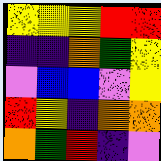[["yellow", "yellow", "yellow", "red", "red"], ["indigo", "indigo", "orange", "green", "yellow"], ["violet", "blue", "blue", "violet", "yellow"], ["red", "yellow", "indigo", "orange", "orange"], ["orange", "green", "red", "indigo", "violet"]]